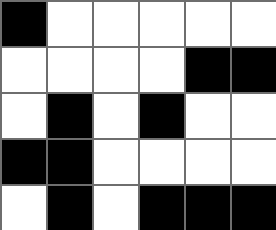[["black", "white", "white", "white", "white", "white"], ["white", "white", "white", "white", "black", "black"], ["white", "black", "white", "black", "white", "white"], ["black", "black", "white", "white", "white", "white"], ["white", "black", "white", "black", "black", "black"]]